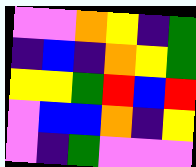[["violet", "violet", "orange", "yellow", "indigo", "green"], ["indigo", "blue", "indigo", "orange", "yellow", "green"], ["yellow", "yellow", "green", "red", "blue", "red"], ["violet", "blue", "blue", "orange", "indigo", "yellow"], ["violet", "indigo", "green", "violet", "violet", "violet"]]